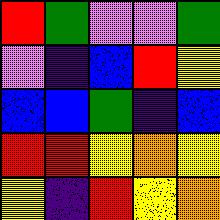[["red", "green", "violet", "violet", "green"], ["violet", "indigo", "blue", "red", "yellow"], ["blue", "blue", "green", "indigo", "blue"], ["red", "red", "yellow", "orange", "yellow"], ["yellow", "indigo", "red", "yellow", "orange"]]